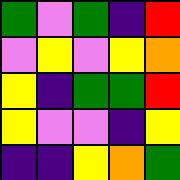[["green", "violet", "green", "indigo", "red"], ["violet", "yellow", "violet", "yellow", "orange"], ["yellow", "indigo", "green", "green", "red"], ["yellow", "violet", "violet", "indigo", "yellow"], ["indigo", "indigo", "yellow", "orange", "green"]]